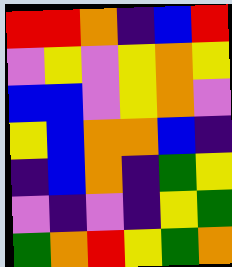[["red", "red", "orange", "indigo", "blue", "red"], ["violet", "yellow", "violet", "yellow", "orange", "yellow"], ["blue", "blue", "violet", "yellow", "orange", "violet"], ["yellow", "blue", "orange", "orange", "blue", "indigo"], ["indigo", "blue", "orange", "indigo", "green", "yellow"], ["violet", "indigo", "violet", "indigo", "yellow", "green"], ["green", "orange", "red", "yellow", "green", "orange"]]